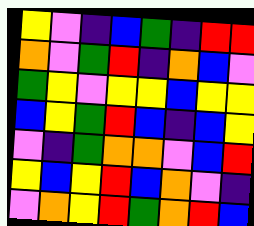[["yellow", "violet", "indigo", "blue", "green", "indigo", "red", "red"], ["orange", "violet", "green", "red", "indigo", "orange", "blue", "violet"], ["green", "yellow", "violet", "yellow", "yellow", "blue", "yellow", "yellow"], ["blue", "yellow", "green", "red", "blue", "indigo", "blue", "yellow"], ["violet", "indigo", "green", "orange", "orange", "violet", "blue", "red"], ["yellow", "blue", "yellow", "red", "blue", "orange", "violet", "indigo"], ["violet", "orange", "yellow", "red", "green", "orange", "red", "blue"]]